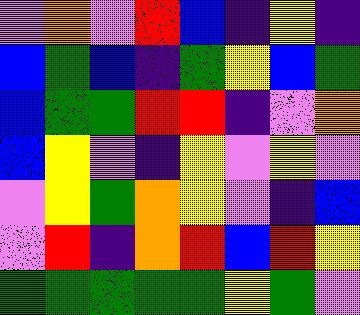[["violet", "orange", "violet", "red", "blue", "indigo", "yellow", "indigo"], ["blue", "green", "blue", "indigo", "green", "yellow", "blue", "green"], ["blue", "green", "green", "red", "red", "indigo", "violet", "orange"], ["blue", "yellow", "violet", "indigo", "yellow", "violet", "yellow", "violet"], ["violet", "yellow", "green", "orange", "yellow", "violet", "indigo", "blue"], ["violet", "red", "indigo", "orange", "red", "blue", "red", "yellow"], ["green", "green", "green", "green", "green", "yellow", "green", "violet"]]